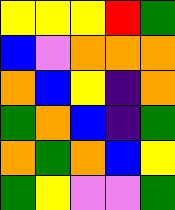[["yellow", "yellow", "yellow", "red", "green"], ["blue", "violet", "orange", "orange", "orange"], ["orange", "blue", "yellow", "indigo", "orange"], ["green", "orange", "blue", "indigo", "green"], ["orange", "green", "orange", "blue", "yellow"], ["green", "yellow", "violet", "violet", "green"]]